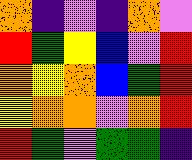[["orange", "indigo", "violet", "indigo", "orange", "violet"], ["red", "green", "yellow", "blue", "violet", "red"], ["orange", "yellow", "orange", "blue", "green", "red"], ["yellow", "orange", "orange", "violet", "orange", "red"], ["red", "green", "violet", "green", "green", "indigo"]]